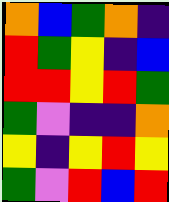[["orange", "blue", "green", "orange", "indigo"], ["red", "green", "yellow", "indigo", "blue"], ["red", "red", "yellow", "red", "green"], ["green", "violet", "indigo", "indigo", "orange"], ["yellow", "indigo", "yellow", "red", "yellow"], ["green", "violet", "red", "blue", "red"]]